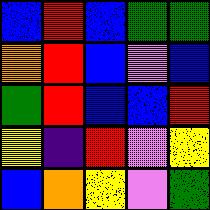[["blue", "red", "blue", "green", "green"], ["orange", "red", "blue", "violet", "blue"], ["green", "red", "blue", "blue", "red"], ["yellow", "indigo", "red", "violet", "yellow"], ["blue", "orange", "yellow", "violet", "green"]]